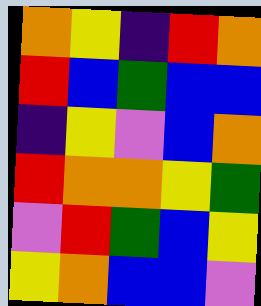[["orange", "yellow", "indigo", "red", "orange"], ["red", "blue", "green", "blue", "blue"], ["indigo", "yellow", "violet", "blue", "orange"], ["red", "orange", "orange", "yellow", "green"], ["violet", "red", "green", "blue", "yellow"], ["yellow", "orange", "blue", "blue", "violet"]]